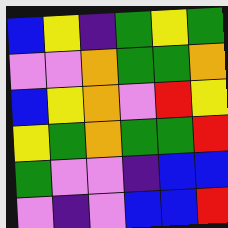[["blue", "yellow", "indigo", "green", "yellow", "green"], ["violet", "violet", "orange", "green", "green", "orange"], ["blue", "yellow", "orange", "violet", "red", "yellow"], ["yellow", "green", "orange", "green", "green", "red"], ["green", "violet", "violet", "indigo", "blue", "blue"], ["violet", "indigo", "violet", "blue", "blue", "red"]]